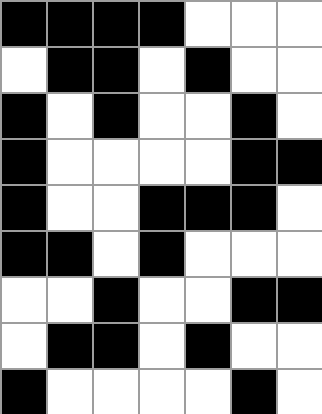[["black", "black", "black", "black", "white", "white", "white"], ["white", "black", "black", "white", "black", "white", "white"], ["black", "white", "black", "white", "white", "black", "white"], ["black", "white", "white", "white", "white", "black", "black"], ["black", "white", "white", "black", "black", "black", "white"], ["black", "black", "white", "black", "white", "white", "white"], ["white", "white", "black", "white", "white", "black", "black"], ["white", "black", "black", "white", "black", "white", "white"], ["black", "white", "white", "white", "white", "black", "white"]]